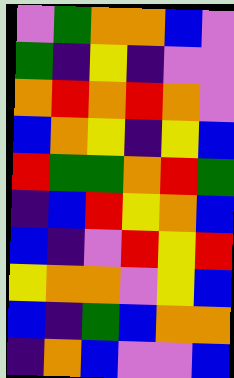[["violet", "green", "orange", "orange", "blue", "violet"], ["green", "indigo", "yellow", "indigo", "violet", "violet"], ["orange", "red", "orange", "red", "orange", "violet"], ["blue", "orange", "yellow", "indigo", "yellow", "blue"], ["red", "green", "green", "orange", "red", "green"], ["indigo", "blue", "red", "yellow", "orange", "blue"], ["blue", "indigo", "violet", "red", "yellow", "red"], ["yellow", "orange", "orange", "violet", "yellow", "blue"], ["blue", "indigo", "green", "blue", "orange", "orange"], ["indigo", "orange", "blue", "violet", "violet", "blue"]]